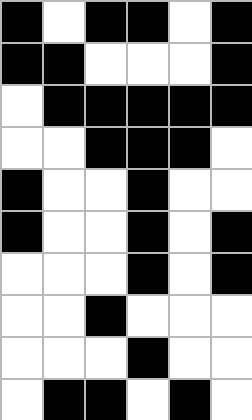[["black", "white", "black", "black", "white", "black"], ["black", "black", "white", "white", "white", "black"], ["white", "black", "black", "black", "black", "black"], ["white", "white", "black", "black", "black", "white"], ["black", "white", "white", "black", "white", "white"], ["black", "white", "white", "black", "white", "black"], ["white", "white", "white", "black", "white", "black"], ["white", "white", "black", "white", "white", "white"], ["white", "white", "white", "black", "white", "white"], ["white", "black", "black", "white", "black", "white"]]